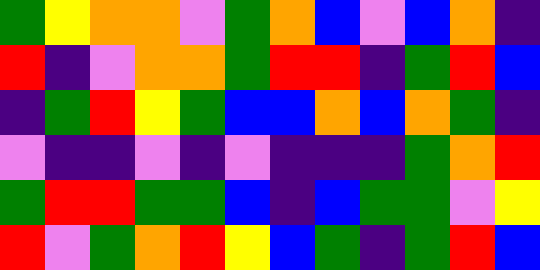[["green", "yellow", "orange", "orange", "violet", "green", "orange", "blue", "violet", "blue", "orange", "indigo"], ["red", "indigo", "violet", "orange", "orange", "green", "red", "red", "indigo", "green", "red", "blue"], ["indigo", "green", "red", "yellow", "green", "blue", "blue", "orange", "blue", "orange", "green", "indigo"], ["violet", "indigo", "indigo", "violet", "indigo", "violet", "indigo", "indigo", "indigo", "green", "orange", "red"], ["green", "red", "red", "green", "green", "blue", "indigo", "blue", "green", "green", "violet", "yellow"], ["red", "violet", "green", "orange", "red", "yellow", "blue", "green", "indigo", "green", "red", "blue"]]